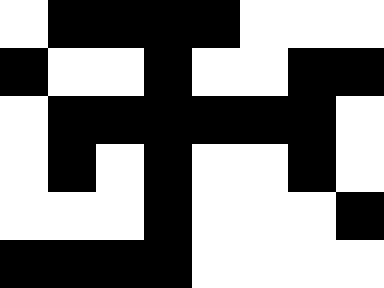[["white", "black", "black", "black", "black", "white", "white", "white"], ["black", "white", "white", "black", "white", "white", "black", "black"], ["white", "black", "black", "black", "black", "black", "black", "white"], ["white", "black", "white", "black", "white", "white", "black", "white"], ["white", "white", "white", "black", "white", "white", "white", "black"], ["black", "black", "black", "black", "white", "white", "white", "white"]]